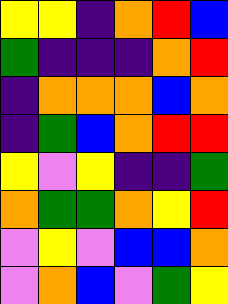[["yellow", "yellow", "indigo", "orange", "red", "blue"], ["green", "indigo", "indigo", "indigo", "orange", "red"], ["indigo", "orange", "orange", "orange", "blue", "orange"], ["indigo", "green", "blue", "orange", "red", "red"], ["yellow", "violet", "yellow", "indigo", "indigo", "green"], ["orange", "green", "green", "orange", "yellow", "red"], ["violet", "yellow", "violet", "blue", "blue", "orange"], ["violet", "orange", "blue", "violet", "green", "yellow"]]